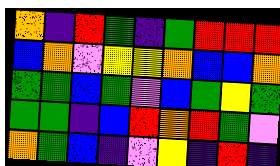[["orange", "indigo", "red", "green", "indigo", "green", "red", "red", "red"], ["blue", "orange", "violet", "yellow", "yellow", "orange", "blue", "blue", "orange"], ["green", "green", "blue", "green", "violet", "blue", "green", "yellow", "green"], ["green", "green", "indigo", "blue", "red", "orange", "red", "green", "violet"], ["orange", "green", "blue", "indigo", "violet", "yellow", "indigo", "red", "indigo"]]